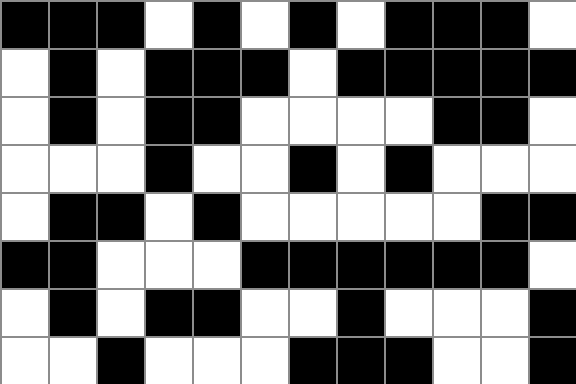[["black", "black", "black", "white", "black", "white", "black", "white", "black", "black", "black", "white"], ["white", "black", "white", "black", "black", "black", "white", "black", "black", "black", "black", "black"], ["white", "black", "white", "black", "black", "white", "white", "white", "white", "black", "black", "white"], ["white", "white", "white", "black", "white", "white", "black", "white", "black", "white", "white", "white"], ["white", "black", "black", "white", "black", "white", "white", "white", "white", "white", "black", "black"], ["black", "black", "white", "white", "white", "black", "black", "black", "black", "black", "black", "white"], ["white", "black", "white", "black", "black", "white", "white", "black", "white", "white", "white", "black"], ["white", "white", "black", "white", "white", "white", "black", "black", "black", "white", "white", "black"]]